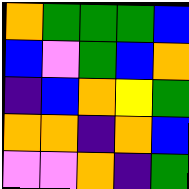[["orange", "green", "green", "green", "blue"], ["blue", "violet", "green", "blue", "orange"], ["indigo", "blue", "orange", "yellow", "green"], ["orange", "orange", "indigo", "orange", "blue"], ["violet", "violet", "orange", "indigo", "green"]]